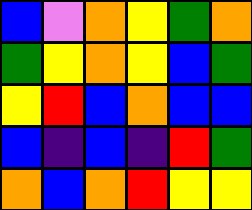[["blue", "violet", "orange", "yellow", "green", "orange"], ["green", "yellow", "orange", "yellow", "blue", "green"], ["yellow", "red", "blue", "orange", "blue", "blue"], ["blue", "indigo", "blue", "indigo", "red", "green"], ["orange", "blue", "orange", "red", "yellow", "yellow"]]